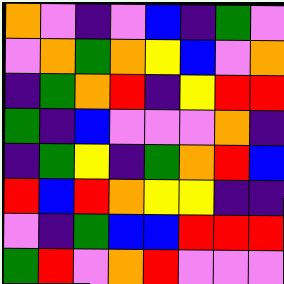[["orange", "violet", "indigo", "violet", "blue", "indigo", "green", "violet"], ["violet", "orange", "green", "orange", "yellow", "blue", "violet", "orange"], ["indigo", "green", "orange", "red", "indigo", "yellow", "red", "red"], ["green", "indigo", "blue", "violet", "violet", "violet", "orange", "indigo"], ["indigo", "green", "yellow", "indigo", "green", "orange", "red", "blue"], ["red", "blue", "red", "orange", "yellow", "yellow", "indigo", "indigo"], ["violet", "indigo", "green", "blue", "blue", "red", "red", "red"], ["green", "red", "violet", "orange", "red", "violet", "violet", "violet"]]